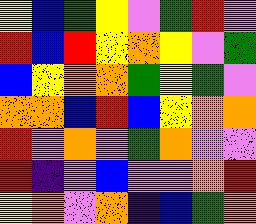[["yellow", "blue", "green", "yellow", "violet", "green", "red", "violet"], ["red", "blue", "red", "yellow", "orange", "yellow", "violet", "green"], ["blue", "yellow", "orange", "orange", "green", "yellow", "green", "violet"], ["orange", "orange", "blue", "red", "blue", "yellow", "orange", "orange"], ["red", "violet", "orange", "violet", "green", "orange", "violet", "violet"], ["red", "indigo", "violet", "blue", "violet", "violet", "orange", "red"], ["yellow", "orange", "violet", "orange", "indigo", "blue", "green", "orange"]]